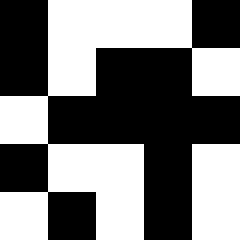[["black", "white", "white", "white", "black"], ["black", "white", "black", "black", "white"], ["white", "black", "black", "black", "black"], ["black", "white", "white", "black", "white"], ["white", "black", "white", "black", "white"]]